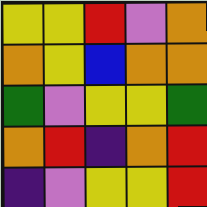[["yellow", "yellow", "red", "violet", "orange"], ["orange", "yellow", "blue", "orange", "orange"], ["green", "violet", "yellow", "yellow", "green"], ["orange", "red", "indigo", "orange", "red"], ["indigo", "violet", "yellow", "yellow", "red"]]